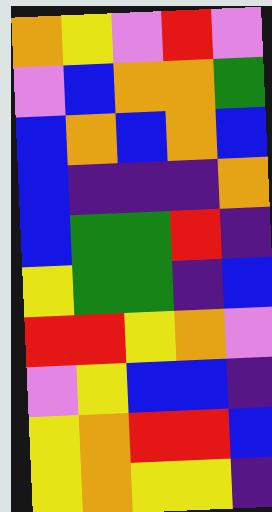[["orange", "yellow", "violet", "red", "violet"], ["violet", "blue", "orange", "orange", "green"], ["blue", "orange", "blue", "orange", "blue"], ["blue", "indigo", "indigo", "indigo", "orange"], ["blue", "green", "green", "red", "indigo"], ["yellow", "green", "green", "indigo", "blue"], ["red", "red", "yellow", "orange", "violet"], ["violet", "yellow", "blue", "blue", "indigo"], ["yellow", "orange", "red", "red", "blue"], ["yellow", "orange", "yellow", "yellow", "indigo"]]